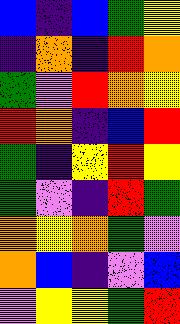[["blue", "indigo", "blue", "green", "yellow"], ["indigo", "orange", "indigo", "red", "orange"], ["green", "violet", "red", "orange", "yellow"], ["red", "orange", "indigo", "blue", "red"], ["green", "indigo", "yellow", "red", "yellow"], ["green", "violet", "indigo", "red", "green"], ["orange", "yellow", "orange", "green", "violet"], ["orange", "blue", "indigo", "violet", "blue"], ["violet", "yellow", "yellow", "green", "red"]]